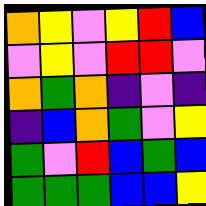[["orange", "yellow", "violet", "yellow", "red", "blue"], ["violet", "yellow", "violet", "red", "red", "violet"], ["orange", "green", "orange", "indigo", "violet", "indigo"], ["indigo", "blue", "orange", "green", "violet", "yellow"], ["green", "violet", "red", "blue", "green", "blue"], ["green", "green", "green", "blue", "blue", "yellow"]]